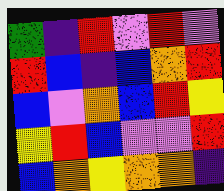[["green", "indigo", "red", "violet", "red", "violet"], ["red", "blue", "indigo", "blue", "orange", "red"], ["blue", "violet", "orange", "blue", "red", "yellow"], ["yellow", "red", "blue", "violet", "violet", "red"], ["blue", "orange", "yellow", "orange", "orange", "indigo"]]